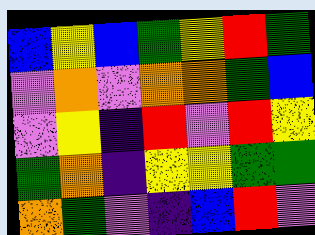[["blue", "yellow", "blue", "green", "yellow", "red", "green"], ["violet", "orange", "violet", "orange", "orange", "green", "blue"], ["violet", "yellow", "indigo", "red", "violet", "red", "yellow"], ["green", "orange", "indigo", "yellow", "yellow", "green", "green"], ["orange", "green", "violet", "indigo", "blue", "red", "violet"]]